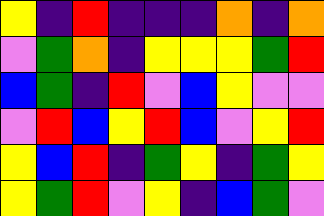[["yellow", "indigo", "red", "indigo", "indigo", "indigo", "orange", "indigo", "orange"], ["violet", "green", "orange", "indigo", "yellow", "yellow", "yellow", "green", "red"], ["blue", "green", "indigo", "red", "violet", "blue", "yellow", "violet", "violet"], ["violet", "red", "blue", "yellow", "red", "blue", "violet", "yellow", "red"], ["yellow", "blue", "red", "indigo", "green", "yellow", "indigo", "green", "yellow"], ["yellow", "green", "red", "violet", "yellow", "indigo", "blue", "green", "violet"]]